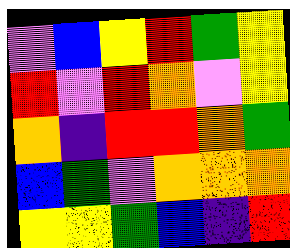[["violet", "blue", "yellow", "red", "green", "yellow"], ["red", "violet", "red", "orange", "violet", "yellow"], ["orange", "indigo", "red", "red", "orange", "green"], ["blue", "green", "violet", "orange", "orange", "orange"], ["yellow", "yellow", "green", "blue", "indigo", "red"]]